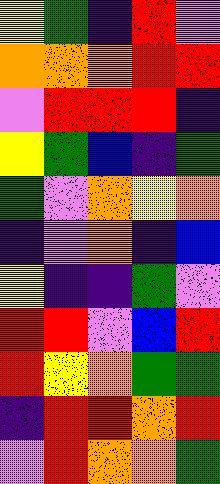[["yellow", "green", "indigo", "red", "violet"], ["orange", "orange", "orange", "red", "red"], ["violet", "red", "red", "red", "indigo"], ["yellow", "green", "blue", "indigo", "green"], ["green", "violet", "orange", "yellow", "orange"], ["indigo", "violet", "orange", "indigo", "blue"], ["yellow", "indigo", "indigo", "green", "violet"], ["red", "red", "violet", "blue", "red"], ["red", "yellow", "orange", "green", "green"], ["indigo", "red", "red", "orange", "red"], ["violet", "red", "orange", "orange", "green"]]